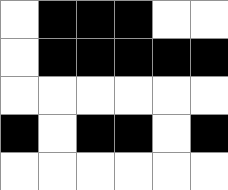[["white", "black", "black", "black", "white", "white"], ["white", "black", "black", "black", "black", "black"], ["white", "white", "white", "white", "white", "white"], ["black", "white", "black", "black", "white", "black"], ["white", "white", "white", "white", "white", "white"]]